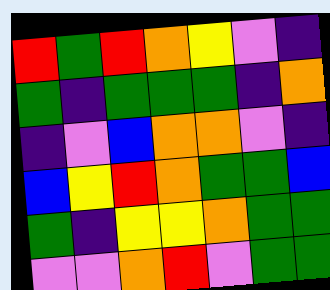[["red", "green", "red", "orange", "yellow", "violet", "indigo"], ["green", "indigo", "green", "green", "green", "indigo", "orange"], ["indigo", "violet", "blue", "orange", "orange", "violet", "indigo"], ["blue", "yellow", "red", "orange", "green", "green", "blue"], ["green", "indigo", "yellow", "yellow", "orange", "green", "green"], ["violet", "violet", "orange", "red", "violet", "green", "green"]]